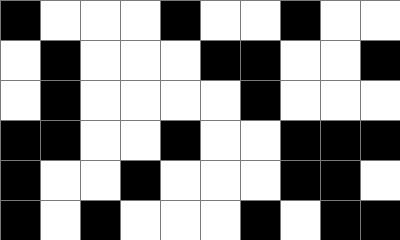[["black", "white", "white", "white", "black", "white", "white", "black", "white", "white"], ["white", "black", "white", "white", "white", "black", "black", "white", "white", "black"], ["white", "black", "white", "white", "white", "white", "black", "white", "white", "white"], ["black", "black", "white", "white", "black", "white", "white", "black", "black", "black"], ["black", "white", "white", "black", "white", "white", "white", "black", "black", "white"], ["black", "white", "black", "white", "white", "white", "black", "white", "black", "black"]]